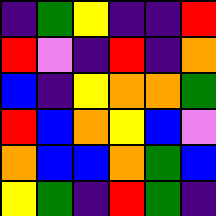[["indigo", "green", "yellow", "indigo", "indigo", "red"], ["red", "violet", "indigo", "red", "indigo", "orange"], ["blue", "indigo", "yellow", "orange", "orange", "green"], ["red", "blue", "orange", "yellow", "blue", "violet"], ["orange", "blue", "blue", "orange", "green", "blue"], ["yellow", "green", "indigo", "red", "green", "indigo"]]